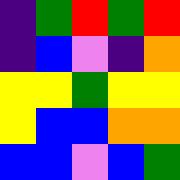[["indigo", "green", "red", "green", "red"], ["indigo", "blue", "violet", "indigo", "orange"], ["yellow", "yellow", "green", "yellow", "yellow"], ["yellow", "blue", "blue", "orange", "orange"], ["blue", "blue", "violet", "blue", "green"]]